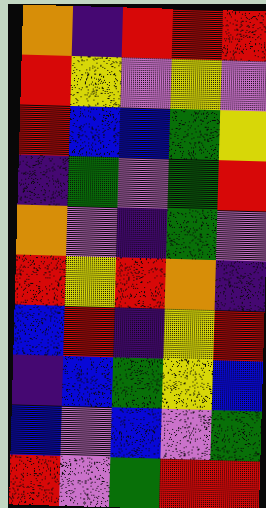[["orange", "indigo", "red", "red", "red"], ["red", "yellow", "violet", "yellow", "violet"], ["red", "blue", "blue", "green", "yellow"], ["indigo", "green", "violet", "green", "red"], ["orange", "violet", "indigo", "green", "violet"], ["red", "yellow", "red", "orange", "indigo"], ["blue", "red", "indigo", "yellow", "red"], ["indigo", "blue", "green", "yellow", "blue"], ["blue", "violet", "blue", "violet", "green"], ["red", "violet", "green", "red", "red"]]